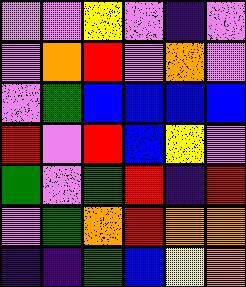[["violet", "violet", "yellow", "violet", "indigo", "violet"], ["violet", "orange", "red", "violet", "orange", "violet"], ["violet", "green", "blue", "blue", "blue", "blue"], ["red", "violet", "red", "blue", "yellow", "violet"], ["green", "violet", "green", "red", "indigo", "red"], ["violet", "green", "orange", "red", "orange", "orange"], ["indigo", "indigo", "green", "blue", "yellow", "orange"]]